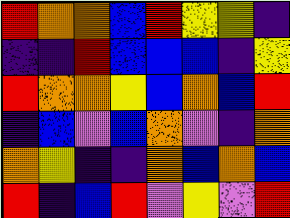[["red", "orange", "orange", "blue", "red", "yellow", "yellow", "indigo"], ["indigo", "indigo", "red", "blue", "blue", "blue", "indigo", "yellow"], ["red", "orange", "orange", "yellow", "blue", "orange", "blue", "red"], ["indigo", "blue", "violet", "blue", "orange", "violet", "indigo", "orange"], ["orange", "yellow", "indigo", "indigo", "orange", "blue", "orange", "blue"], ["red", "indigo", "blue", "red", "violet", "yellow", "violet", "red"]]